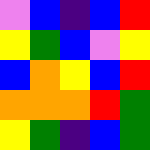[["violet", "blue", "indigo", "blue", "red"], ["yellow", "green", "blue", "violet", "yellow"], ["blue", "orange", "yellow", "blue", "red"], ["orange", "orange", "orange", "red", "green"], ["yellow", "green", "indigo", "blue", "green"]]